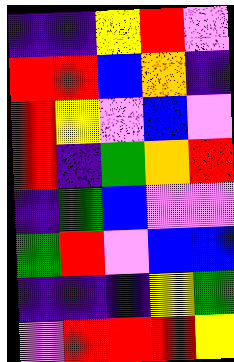[["indigo", "indigo", "yellow", "red", "violet"], ["red", "red", "blue", "orange", "indigo"], ["red", "yellow", "violet", "blue", "violet"], ["red", "indigo", "green", "orange", "red"], ["indigo", "green", "blue", "violet", "violet"], ["green", "red", "violet", "blue", "blue"], ["indigo", "indigo", "indigo", "yellow", "green"], ["violet", "red", "red", "red", "yellow"]]